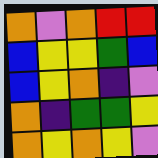[["orange", "violet", "orange", "red", "red"], ["blue", "yellow", "yellow", "green", "blue"], ["blue", "yellow", "orange", "indigo", "violet"], ["orange", "indigo", "green", "green", "yellow"], ["orange", "yellow", "orange", "yellow", "violet"]]